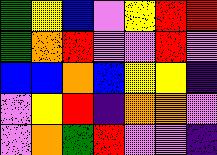[["green", "yellow", "blue", "violet", "yellow", "red", "red"], ["green", "orange", "red", "violet", "violet", "red", "violet"], ["blue", "blue", "orange", "blue", "yellow", "yellow", "indigo"], ["violet", "yellow", "red", "indigo", "orange", "orange", "violet"], ["violet", "orange", "green", "red", "violet", "violet", "indigo"]]